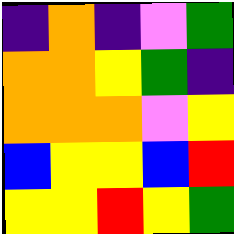[["indigo", "orange", "indigo", "violet", "green"], ["orange", "orange", "yellow", "green", "indigo"], ["orange", "orange", "orange", "violet", "yellow"], ["blue", "yellow", "yellow", "blue", "red"], ["yellow", "yellow", "red", "yellow", "green"]]